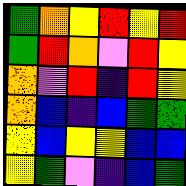[["green", "orange", "yellow", "red", "yellow", "red"], ["green", "red", "orange", "violet", "red", "yellow"], ["orange", "violet", "red", "indigo", "red", "yellow"], ["orange", "blue", "indigo", "blue", "green", "green"], ["yellow", "blue", "yellow", "yellow", "blue", "blue"], ["yellow", "green", "violet", "indigo", "blue", "green"]]